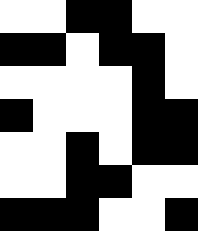[["white", "white", "black", "black", "white", "white"], ["black", "black", "white", "black", "black", "white"], ["white", "white", "white", "white", "black", "white"], ["black", "white", "white", "white", "black", "black"], ["white", "white", "black", "white", "black", "black"], ["white", "white", "black", "black", "white", "white"], ["black", "black", "black", "white", "white", "black"]]